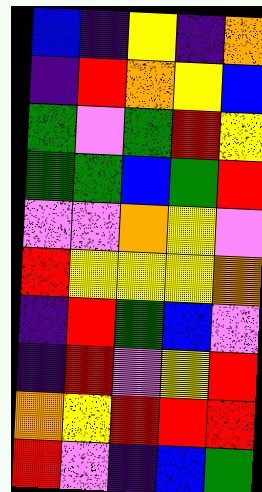[["blue", "indigo", "yellow", "indigo", "orange"], ["indigo", "red", "orange", "yellow", "blue"], ["green", "violet", "green", "red", "yellow"], ["green", "green", "blue", "green", "red"], ["violet", "violet", "orange", "yellow", "violet"], ["red", "yellow", "yellow", "yellow", "orange"], ["indigo", "red", "green", "blue", "violet"], ["indigo", "red", "violet", "yellow", "red"], ["orange", "yellow", "red", "red", "red"], ["red", "violet", "indigo", "blue", "green"]]